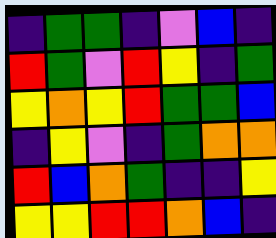[["indigo", "green", "green", "indigo", "violet", "blue", "indigo"], ["red", "green", "violet", "red", "yellow", "indigo", "green"], ["yellow", "orange", "yellow", "red", "green", "green", "blue"], ["indigo", "yellow", "violet", "indigo", "green", "orange", "orange"], ["red", "blue", "orange", "green", "indigo", "indigo", "yellow"], ["yellow", "yellow", "red", "red", "orange", "blue", "indigo"]]